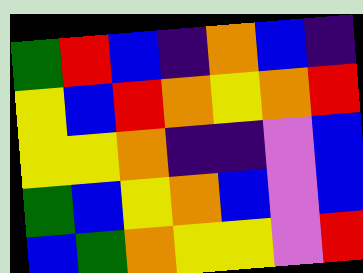[["green", "red", "blue", "indigo", "orange", "blue", "indigo"], ["yellow", "blue", "red", "orange", "yellow", "orange", "red"], ["yellow", "yellow", "orange", "indigo", "indigo", "violet", "blue"], ["green", "blue", "yellow", "orange", "blue", "violet", "blue"], ["blue", "green", "orange", "yellow", "yellow", "violet", "red"]]